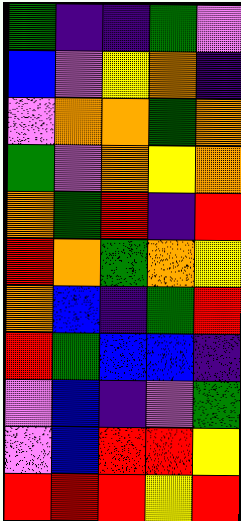[["green", "indigo", "indigo", "green", "violet"], ["blue", "violet", "yellow", "orange", "indigo"], ["violet", "orange", "orange", "green", "orange"], ["green", "violet", "orange", "yellow", "orange"], ["orange", "green", "red", "indigo", "red"], ["red", "orange", "green", "orange", "yellow"], ["orange", "blue", "indigo", "green", "red"], ["red", "green", "blue", "blue", "indigo"], ["violet", "blue", "indigo", "violet", "green"], ["violet", "blue", "red", "red", "yellow"], ["red", "red", "red", "yellow", "red"]]